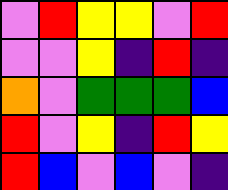[["violet", "red", "yellow", "yellow", "violet", "red"], ["violet", "violet", "yellow", "indigo", "red", "indigo"], ["orange", "violet", "green", "green", "green", "blue"], ["red", "violet", "yellow", "indigo", "red", "yellow"], ["red", "blue", "violet", "blue", "violet", "indigo"]]